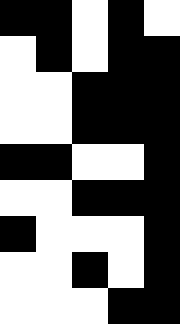[["black", "black", "white", "black", "white"], ["white", "black", "white", "black", "black"], ["white", "white", "black", "black", "black"], ["white", "white", "black", "black", "black"], ["black", "black", "white", "white", "black"], ["white", "white", "black", "black", "black"], ["black", "white", "white", "white", "black"], ["white", "white", "black", "white", "black"], ["white", "white", "white", "black", "black"]]